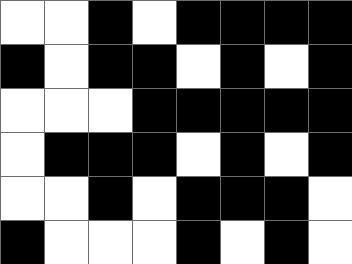[["white", "white", "black", "white", "black", "black", "black", "black"], ["black", "white", "black", "black", "white", "black", "white", "black"], ["white", "white", "white", "black", "black", "black", "black", "black"], ["white", "black", "black", "black", "white", "black", "white", "black"], ["white", "white", "black", "white", "black", "black", "black", "white"], ["black", "white", "white", "white", "black", "white", "black", "white"]]